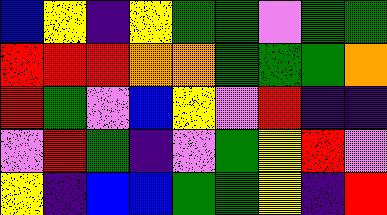[["blue", "yellow", "indigo", "yellow", "green", "green", "violet", "green", "green"], ["red", "red", "red", "orange", "orange", "green", "green", "green", "orange"], ["red", "green", "violet", "blue", "yellow", "violet", "red", "indigo", "indigo"], ["violet", "red", "green", "indigo", "violet", "green", "yellow", "red", "violet"], ["yellow", "indigo", "blue", "blue", "green", "green", "yellow", "indigo", "red"]]